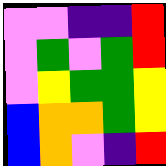[["violet", "violet", "indigo", "indigo", "red"], ["violet", "green", "violet", "green", "red"], ["violet", "yellow", "green", "green", "yellow"], ["blue", "orange", "orange", "green", "yellow"], ["blue", "orange", "violet", "indigo", "red"]]